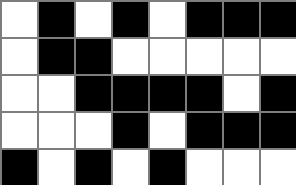[["white", "black", "white", "black", "white", "black", "black", "black"], ["white", "black", "black", "white", "white", "white", "white", "white"], ["white", "white", "black", "black", "black", "black", "white", "black"], ["white", "white", "white", "black", "white", "black", "black", "black"], ["black", "white", "black", "white", "black", "white", "white", "white"]]